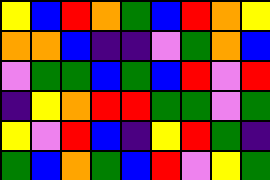[["yellow", "blue", "red", "orange", "green", "blue", "red", "orange", "yellow"], ["orange", "orange", "blue", "indigo", "indigo", "violet", "green", "orange", "blue"], ["violet", "green", "green", "blue", "green", "blue", "red", "violet", "red"], ["indigo", "yellow", "orange", "red", "red", "green", "green", "violet", "green"], ["yellow", "violet", "red", "blue", "indigo", "yellow", "red", "green", "indigo"], ["green", "blue", "orange", "green", "blue", "red", "violet", "yellow", "green"]]